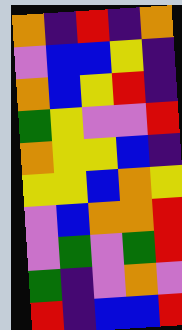[["orange", "indigo", "red", "indigo", "orange"], ["violet", "blue", "blue", "yellow", "indigo"], ["orange", "blue", "yellow", "red", "indigo"], ["green", "yellow", "violet", "violet", "red"], ["orange", "yellow", "yellow", "blue", "indigo"], ["yellow", "yellow", "blue", "orange", "yellow"], ["violet", "blue", "orange", "orange", "red"], ["violet", "green", "violet", "green", "red"], ["green", "indigo", "violet", "orange", "violet"], ["red", "indigo", "blue", "blue", "red"]]